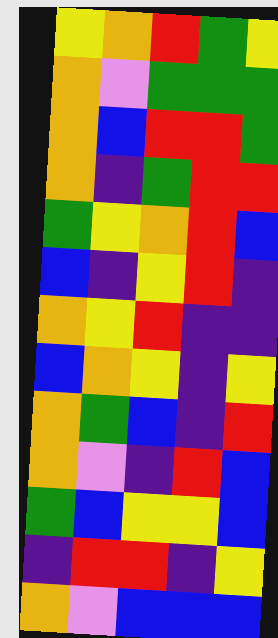[["yellow", "orange", "red", "green", "yellow"], ["orange", "violet", "green", "green", "green"], ["orange", "blue", "red", "red", "green"], ["orange", "indigo", "green", "red", "red"], ["green", "yellow", "orange", "red", "blue"], ["blue", "indigo", "yellow", "red", "indigo"], ["orange", "yellow", "red", "indigo", "indigo"], ["blue", "orange", "yellow", "indigo", "yellow"], ["orange", "green", "blue", "indigo", "red"], ["orange", "violet", "indigo", "red", "blue"], ["green", "blue", "yellow", "yellow", "blue"], ["indigo", "red", "red", "indigo", "yellow"], ["orange", "violet", "blue", "blue", "blue"]]